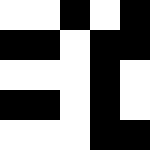[["white", "white", "black", "white", "black"], ["black", "black", "white", "black", "black"], ["white", "white", "white", "black", "white"], ["black", "black", "white", "black", "white"], ["white", "white", "white", "black", "black"]]